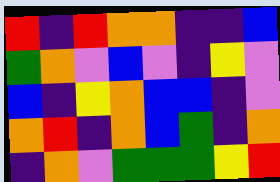[["red", "indigo", "red", "orange", "orange", "indigo", "indigo", "blue"], ["green", "orange", "violet", "blue", "violet", "indigo", "yellow", "violet"], ["blue", "indigo", "yellow", "orange", "blue", "blue", "indigo", "violet"], ["orange", "red", "indigo", "orange", "blue", "green", "indigo", "orange"], ["indigo", "orange", "violet", "green", "green", "green", "yellow", "red"]]